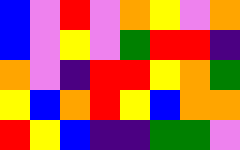[["blue", "violet", "red", "violet", "orange", "yellow", "violet", "orange"], ["blue", "violet", "yellow", "violet", "green", "red", "red", "indigo"], ["orange", "violet", "indigo", "red", "red", "yellow", "orange", "green"], ["yellow", "blue", "orange", "red", "yellow", "blue", "orange", "orange"], ["red", "yellow", "blue", "indigo", "indigo", "green", "green", "violet"]]